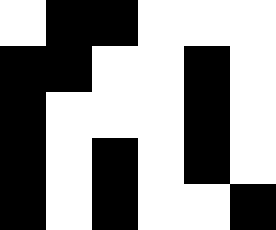[["white", "black", "black", "white", "white", "white"], ["black", "black", "white", "white", "black", "white"], ["black", "white", "white", "white", "black", "white"], ["black", "white", "black", "white", "black", "white"], ["black", "white", "black", "white", "white", "black"]]